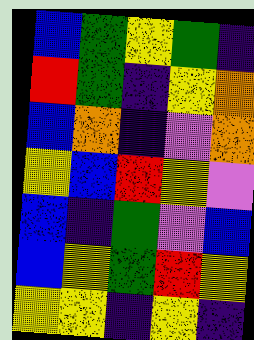[["blue", "green", "yellow", "green", "indigo"], ["red", "green", "indigo", "yellow", "orange"], ["blue", "orange", "indigo", "violet", "orange"], ["yellow", "blue", "red", "yellow", "violet"], ["blue", "indigo", "green", "violet", "blue"], ["blue", "yellow", "green", "red", "yellow"], ["yellow", "yellow", "indigo", "yellow", "indigo"]]